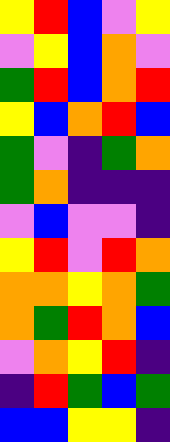[["yellow", "red", "blue", "violet", "yellow"], ["violet", "yellow", "blue", "orange", "violet"], ["green", "red", "blue", "orange", "red"], ["yellow", "blue", "orange", "red", "blue"], ["green", "violet", "indigo", "green", "orange"], ["green", "orange", "indigo", "indigo", "indigo"], ["violet", "blue", "violet", "violet", "indigo"], ["yellow", "red", "violet", "red", "orange"], ["orange", "orange", "yellow", "orange", "green"], ["orange", "green", "red", "orange", "blue"], ["violet", "orange", "yellow", "red", "indigo"], ["indigo", "red", "green", "blue", "green"], ["blue", "blue", "yellow", "yellow", "indigo"]]